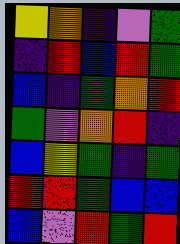[["yellow", "orange", "indigo", "violet", "green"], ["indigo", "red", "blue", "red", "green"], ["blue", "indigo", "green", "orange", "red"], ["green", "violet", "orange", "red", "indigo"], ["blue", "yellow", "green", "indigo", "green"], ["red", "red", "green", "blue", "blue"], ["blue", "violet", "red", "green", "red"]]